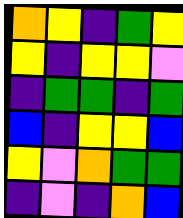[["orange", "yellow", "indigo", "green", "yellow"], ["yellow", "indigo", "yellow", "yellow", "violet"], ["indigo", "green", "green", "indigo", "green"], ["blue", "indigo", "yellow", "yellow", "blue"], ["yellow", "violet", "orange", "green", "green"], ["indigo", "violet", "indigo", "orange", "blue"]]